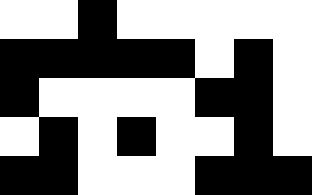[["white", "white", "black", "white", "white", "white", "white", "white"], ["black", "black", "black", "black", "black", "white", "black", "white"], ["black", "white", "white", "white", "white", "black", "black", "white"], ["white", "black", "white", "black", "white", "white", "black", "white"], ["black", "black", "white", "white", "white", "black", "black", "black"]]